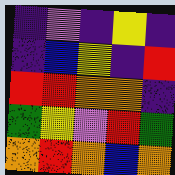[["indigo", "violet", "indigo", "yellow", "indigo"], ["indigo", "blue", "yellow", "indigo", "red"], ["red", "red", "orange", "orange", "indigo"], ["green", "yellow", "violet", "red", "green"], ["orange", "red", "orange", "blue", "orange"]]